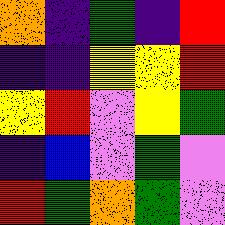[["orange", "indigo", "green", "indigo", "red"], ["indigo", "indigo", "yellow", "yellow", "red"], ["yellow", "red", "violet", "yellow", "green"], ["indigo", "blue", "violet", "green", "violet"], ["red", "green", "orange", "green", "violet"]]